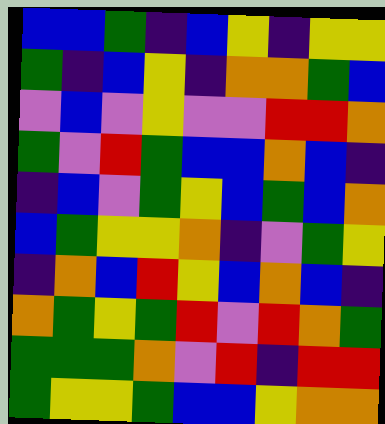[["blue", "blue", "green", "indigo", "blue", "yellow", "indigo", "yellow", "yellow"], ["green", "indigo", "blue", "yellow", "indigo", "orange", "orange", "green", "blue"], ["violet", "blue", "violet", "yellow", "violet", "violet", "red", "red", "orange"], ["green", "violet", "red", "green", "blue", "blue", "orange", "blue", "indigo"], ["indigo", "blue", "violet", "green", "yellow", "blue", "green", "blue", "orange"], ["blue", "green", "yellow", "yellow", "orange", "indigo", "violet", "green", "yellow"], ["indigo", "orange", "blue", "red", "yellow", "blue", "orange", "blue", "indigo"], ["orange", "green", "yellow", "green", "red", "violet", "red", "orange", "green"], ["green", "green", "green", "orange", "violet", "red", "indigo", "red", "red"], ["green", "yellow", "yellow", "green", "blue", "blue", "yellow", "orange", "orange"]]